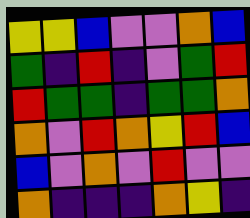[["yellow", "yellow", "blue", "violet", "violet", "orange", "blue"], ["green", "indigo", "red", "indigo", "violet", "green", "red"], ["red", "green", "green", "indigo", "green", "green", "orange"], ["orange", "violet", "red", "orange", "yellow", "red", "blue"], ["blue", "violet", "orange", "violet", "red", "violet", "violet"], ["orange", "indigo", "indigo", "indigo", "orange", "yellow", "indigo"]]